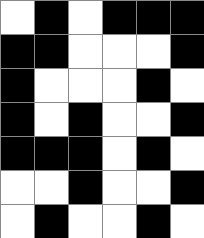[["white", "black", "white", "black", "black", "black"], ["black", "black", "white", "white", "white", "black"], ["black", "white", "white", "white", "black", "white"], ["black", "white", "black", "white", "white", "black"], ["black", "black", "black", "white", "black", "white"], ["white", "white", "black", "white", "white", "black"], ["white", "black", "white", "white", "black", "white"]]